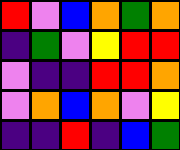[["red", "violet", "blue", "orange", "green", "orange"], ["indigo", "green", "violet", "yellow", "red", "red"], ["violet", "indigo", "indigo", "red", "red", "orange"], ["violet", "orange", "blue", "orange", "violet", "yellow"], ["indigo", "indigo", "red", "indigo", "blue", "green"]]